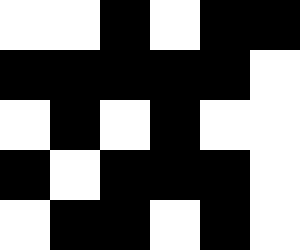[["white", "white", "black", "white", "black", "black"], ["black", "black", "black", "black", "black", "white"], ["white", "black", "white", "black", "white", "white"], ["black", "white", "black", "black", "black", "white"], ["white", "black", "black", "white", "black", "white"]]